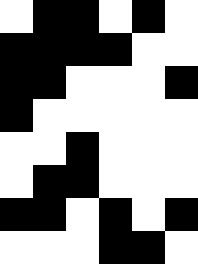[["white", "black", "black", "white", "black", "white"], ["black", "black", "black", "black", "white", "white"], ["black", "black", "white", "white", "white", "black"], ["black", "white", "white", "white", "white", "white"], ["white", "white", "black", "white", "white", "white"], ["white", "black", "black", "white", "white", "white"], ["black", "black", "white", "black", "white", "black"], ["white", "white", "white", "black", "black", "white"]]